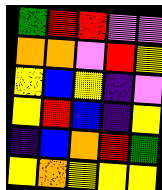[["green", "red", "red", "violet", "violet"], ["orange", "orange", "violet", "red", "yellow"], ["yellow", "blue", "yellow", "indigo", "violet"], ["yellow", "red", "blue", "indigo", "yellow"], ["indigo", "blue", "orange", "red", "green"], ["yellow", "orange", "yellow", "yellow", "yellow"]]